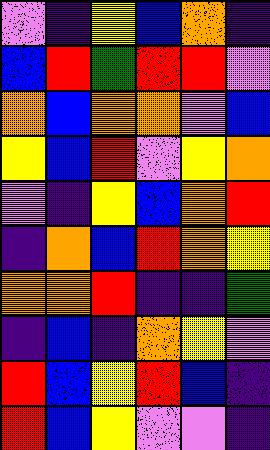[["violet", "indigo", "yellow", "blue", "orange", "indigo"], ["blue", "red", "green", "red", "red", "violet"], ["orange", "blue", "orange", "orange", "violet", "blue"], ["yellow", "blue", "red", "violet", "yellow", "orange"], ["violet", "indigo", "yellow", "blue", "orange", "red"], ["indigo", "orange", "blue", "red", "orange", "yellow"], ["orange", "orange", "red", "indigo", "indigo", "green"], ["indigo", "blue", "indigo", "orange", "yellow", "violet"], ["red", "blue", "yellow", "red", "blue", "indigo"], ["red", "blue", "yellow", "violet", "violet", "indigo"]]